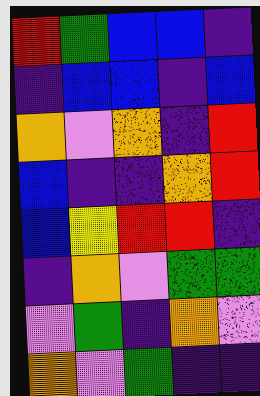[["red", "green", "blue", "blue", "indigo"], ["indigo", "blue", "blue", "indigo", "blue"], ["orange", "violet", "orange", "indigo", "red"], ["blue", "indigo", "indigo", "orange", "red"], ["blue", "yellow", "red", "red", "indigo"], ["indigo", "orange", "violet", "green", "green"], ["violet", "green", "indigo", "orange", "violet"], ["orange", "violet", "green", "indigo", "indigo"]]